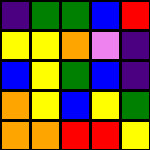[["indigo", "green", "green", "blue", "red"], ["yellow", "yellow", "orange", "violet", "indigo"], ["blue", "yellow", "green", "blue", "indigo"], ["orange", "yellow", "blue", "yellow", "green"], ["orange", "orange", "red", "red", "yellow"]]